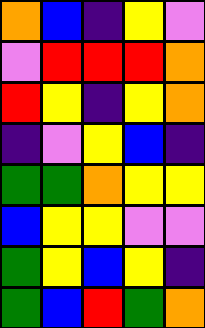[["orange", "blue", "indigo", "yellow", "violet"], ["violet", "red", "red", "red", "orange"], ["red", "yellow", "indigo", "yellow", "orange"], ["indigo", "violet", "yellow", "blue", "indigo"], ["green", "green", "orange", "yellow", "yellow"], ["blue", "yellow", "yellow", "violet", "violet"], ["green", "yellow", "blue", "yellow", "indigo"], ["green", "blue", "red", "green", "orange"]]